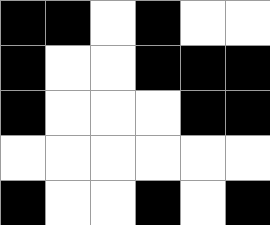[["black", "black", "white", "black", "white", "white"], ["black", "white", "white", "black", "black", "black"], ["black", "white", "white", "white", "black", "black"], ["white", "white", "white", "white", "white", "white"], ["black", "white", "white", "black", "white", "black"]]